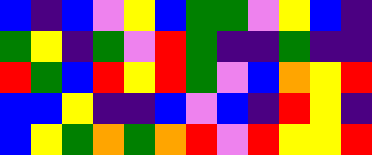[["blue", "indigo", "blue", "violet", "yellow", "blue", "green", "green", "violet", "yellow", "blue", "indigo"], ["green", "yellow", "indigo", "green", "violet", "red", "green", "indigo", "indigo", "green", "indigo", "indigo"], ["red", "green", "blue", "red", "yellow", "red", "green", "violet", "blue", "orange", "yellow", "red"], ["blue", "blue", "yellow", "indigo", "indigo", "blue", "violet", "blue", "indigo", "red", "yellow", "indigo"], ["blue", "yellow", "green", "orange", "green", "orange", "red", "violet", "red", "yellow", "yellow", "red"]]